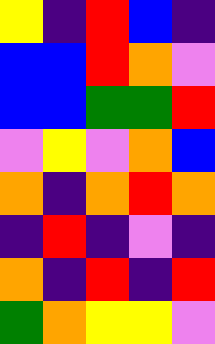[["yellow", "indigo", "red", "blue", "indigo"], ["blue", "blue", "red", "orange", "violet"], ["blue", "blue", "green", "green", "red"], ["violet", "yellow", "violet", "orange", "blue"], ["orange", "indigo", "orange", "red", "orange"], ["indigo", "red", "indigo", "violet", "indigo"], ["orange", "indigo", "red", "indigo", "red"], ["green", "orange", "yellow", "yellow", "violet"]]